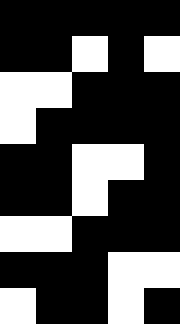[["black", "black", "black", "black", "black"], ["black", "black", "white", "black", "white"], ["white", "white", "black", "black", "black"], ["white", "black", "black", "black", "black"], ["black", "black", "white", "white", "black"], ["black", "black", "white", "black", "black"], ["white", "white", "black", "black", "black"], ["black", "black", "black", "white", "white"], ["white", "black", "black", "white", "black"]]